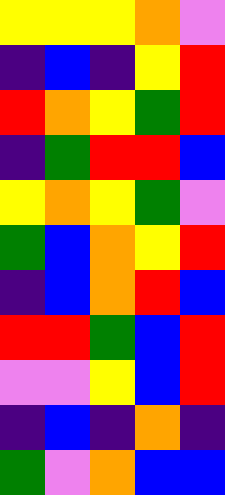[["yellow", "yellow", "yellow", "orange", "violet"], ["indigo", "blue", "indigo", "yellow", "red"], ["red", "orange", "yellow", "green", "red"], ["indigo", "green", "red", "red", "blue"], ["yellow", "orange", "yellow", "green", "violet"], ["green", "blue", "orange", "yellow", "red"], ["indigo", "blue", "orange", "red", "blue"], ["red", "red", "green", "blue", "red"], ["violet", "violet", "yellow", "blue", "red"], ["indigo", "blue", "indigo", "orange", "indigo"], ["green", "violet", "orange", "blue", "blue"]]